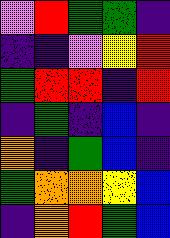[["violet", "red", "green", "green", "indigo"], ["indigo", "indigo", "violet", "yellow", "red"], ["green", "red", "red", "indigo", "red"], ["indigo", "green", "indigo", "blue", "indigo"], ["orange", "indigo", "green", "blue", "indigo"], ["green", "orange", "orange", "yellow", "blue"], ["indigo", "orange", "red", "green", "blue"]]